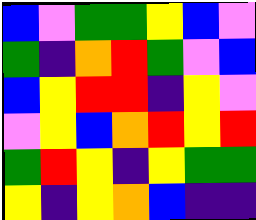[["blue", "violet", "green", "green", "yellow", "blue", "violet"], ["green", "indigo", "orange", "red", "green", "violet", "blue"], ["blue", "yellow", "red", "red", "indigo", "yellow", "violet"], ["violet", "yellow", "blue", "orange", "red", "yellow", "red"], ["green", "red", "yellow", "indigo", "yellow", "green", "green"], ["yellow", "indigo", "yellow", "orange", "blue", "indigo", "indigo"]]